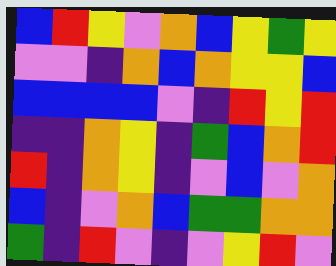[["blue", "red", "yellow", "violet", "orange", "blue", "yellow", "green", "yellow"], ["violet", "violet", "indigo", "orange", "blue", "orange", "yellow", "yellow", "blue"], ["blue", "blue", "blue", "blue", "violet", "indigo", "red", "yellow", "red"], ["indigo", "indigo", "orange", "yellow", "indigo", "green", "blue", "orange", "red"], ["red", "indigo", "orange", "yellow", "indigo", "violet", "blue", "violet", "orange"], ["blue", "indigo", "violet", "orange", "blue", "green", "green", "orange", "orange"], ["green", "indigo", "red", "violet", "indigo", "violet", "yellow", "red", "violet"]]